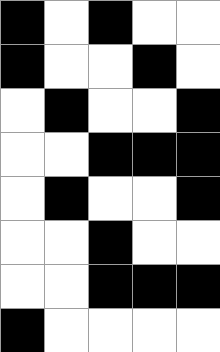[["black", "white", "black", "white", "white"], ["black", "white", "white", "black", "white"], ["white", "black", "white", "white", "black"], ["white", "white", "black", "black", "black"], ["white", "black", "white", "white", "black"], ["white", "white", "black", "white", "white"], ["white", "white", "black", "black", "black"], ["black", "white", "white", "white", "white"]]